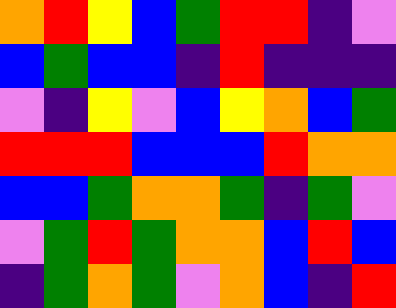[["orange", "red", "yellow", "blue", "green", "red", "red", "indigo", "violet"], ["blue", "green", "blue", "blue", "indigo", "red", "indigo", "indigo", "indigo"], ["violet", "indigo", "yellow", "violet", "blue", "yellow", "orange", "blue", "green"], ["red", "red", "red", "blue", "blue", "blue", "red", "orange", "orange"], ["blue", "blue", "green", "orange", "orange", "green", "indigo", "green", "violet"], ["violet", "green", "red", "green", "orange", "orange", "blue", "red", "blue"], ["indigo", "green", "orange", "green", "violet", "orange", "blue", "indigo", "red"]]